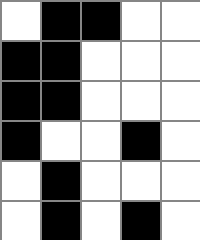[["white", "black", "black", "white", "white"], ["black", "black", "white", "white", "white"], ["black", "black", "white", "white", "white"], ["black", "white", "white", "black", "white"], ["white", "black", "white", "white", "white"], ["white", "black", "white", "black", "white"]]